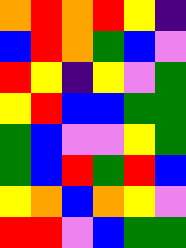[["orange", "red", "orange", "red", "yellow", "indigo"], ["blue", "red", "orange", "green", "blue", "violet"], ["red", "yellow", "indigo", "yellow", "violet", "green"], ["yellow", "red", "blue", "blue", "green", "green"], ["green", "blue", "violet", "violet", "yellow", "green"], ["green", "blue", "red", "green", "red", "blue"], ["yellow", "orange", "blue", "orange", "yellow", "violet"], ["red", "red", "violet", "blue", "green", "green"]]